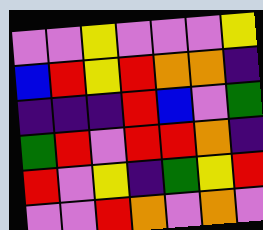[["violet", "violet", "yellow", "violet", "violet", "violet", "yellow"], ["blue", "red", "yellow", "red", "orange", "orange", "indigo"], ["indigo", "indigo", "indigo", "red", "blue", "violet", "green"], ["green", "red", "violet", "red", "red", "orange", "indigo"], ["red", "violet", "yellow", "indigo", "green", "yellow", "red"], ["violet", "violet", "red", "orange", "violet", "orange", "violet"]]